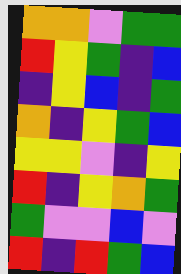[["orange", "orange", "violet", "green", "green"], ["red", "yellow", "green", "indigo", "blue"], ["indigo", "yellow", "blue", "indigo", "green"], ["orange", "indigo", "yellow", "green", "blue"], ["yellow", "yellow", "violet", "indigo", "yellow"], ["red", "indigo", "yellow", "orange", "green"], ["green", "violet", "violet", "blue", "violet"], ["red", "indigo", "red", "green", "blue"]]